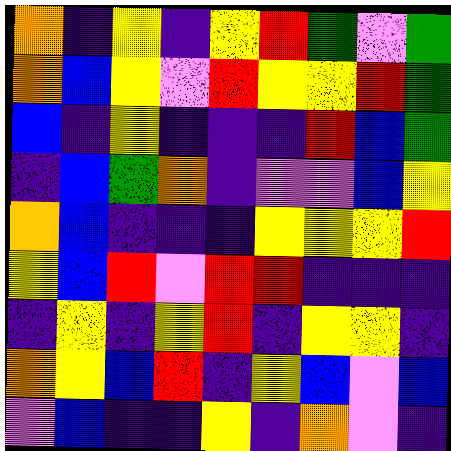[["orange", "indigo", "yellow", "indigo", "yellow", "red", "green", "violet", "green"], ["orange", "blue", "yellow", "violet", "red", "yellow", "yellow", "red", "green"], ["blue", "indigo", "yellow", "indigo", "indigo", "indigo", "red", "blue", "green"], ["indigo", "blue", "green", "orange", "indigo", "violet", "violet", "blue", "yellow"], ["orange", "blue", "indigo", "indigo", "indigo", "yellow", "yellow", "yellow", "red"], ["yellow", "blue", "red", "violet", "red", "red", "indigo", "indigo", "indigo"], ["indigo", "yellow", "indigo", "yellow", "red", "indigo", "yellow", "yellow", "indigo"], ["orange", "yellow", "blue", "red", "indigo", "yellow", "blue", "violet", "blue"], ["violet", "blue", "indigo", "indigo", "yellow", "indigo", "orange", "violet", "indigo"]]